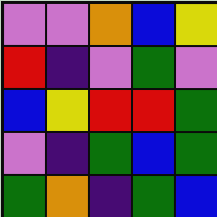[["violet", "violet", "orange", "blue", "yellow"], ["red", "indigo", "violet", "green", "violet"], ["blue", "yellow", "red", "red", "green"], ["violet", "indigo", "green", "blue", "green"], ["green", "orange", "indigo", "green", "blue"]]